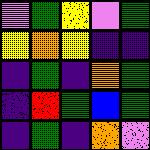[["violet", "green", "yellow", "violet", "green"], ["yellow", "orange", "yellow", "indigo", "indigo"], ["indigo", "green", "indigo", "orange", "green"], ["indigo", "red", "green", "blue", "green"], ["indigo", "green", "indigo", "orange", "violet"]]